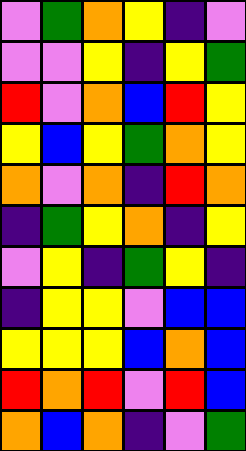[["violet", "green", "orange", "yellow", "indigo", "violet"], ["violet", "violet", "yellow", "indigo", "yellow", "green"], ["red", "violet", "orange", "blue", "red", "yellow"], ["yellow", "blue", "yellow", "green", "orange", "yellow"], ["orange", "violet", "orange", "indigo", "red", "orange"], ["indigo", "green", "yellow", "orange", "indigo", "yellow"], ["violet", "yellow", "indigo", "green", "yellow", "indigo"], ["indigo", "yellow", "yellow", "violet", "blue", "blue"], ["yellow", "yellow", "yellow", "blue", "orange", "blue"], ["red", "orange", "red", "violet", "red", "blue"], ["orange", "blue", "orange", "indigo", "violet", "green"]]